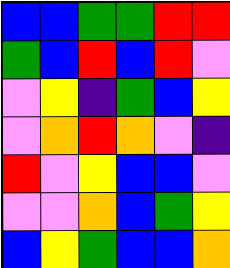[["blue", "blue", "green", "green", "red", "red"], ["green", "blue", "red", "blue", "red", "violet"], ["violet", "yellow", "indigo", "green", "blue", "yellow"], ["violet", "orange", "red", "orange", "violet", "indigo"], ["red", "violet", "yellow", "blue", "blue", "violet"], ["violet", "violet", "orange", "blue", "green", "yellow"], ["blue", "yellow", "green", "blue", "blue", "orange"]]